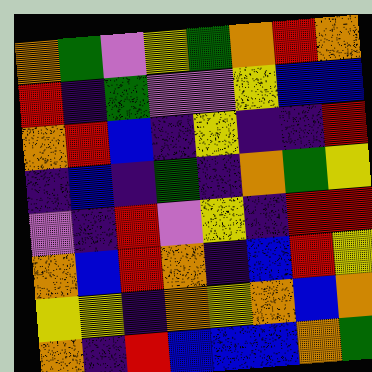[["orange", "green", "violet", "yellow", "green", "orange", "red", "orange"], ["red", "indigo", "green", "violet", "violet", "yellow", "blue", "blue"], ["orange", "red", "blue", "indigo", "yellow", "indigo", "indigo", "red"], ["indigo", "blue", "indigo", "green", "indigo", "orange", "green", "yellow"], ["violet", "indigo", "red", "violet", "yellow", "indigo", "red", "red"], ["orange", "blue", "red", "orange", "indigo", "blue", "red", "yellow"], ["yellow", "yellow", "indigo", "orange", "yellow", "orange", "blue", "orange"], ["orange", "indigo", "red", "blue", "blue", "blue", "orange", "green"]]